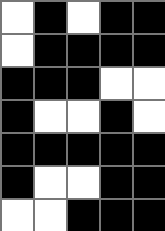[["white", "black", "white", "black", "black"], ["white", "black", "black", "black", "black"], ["black", "black", "black", "white", "white"], ["black", "white", "white", "black", "white"], ["black", "black", "black", "black", "black"], ["black", "white", "white", "black", "black"], ["white", "white", "black", "black", "black"]]